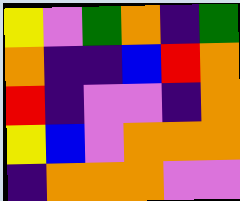[["yellow", "violet", "green", "orange", "indigo", "green"], ["orange", "indigo", "indigo", "blue", "red", "orange"], ["red", "indigo", "violet", "violet", "indigo", "orange"], ["yellow", "blue", "violet", "orange", "orange", "orange"], ["indigo", "orange", "orange", "orange", "violet", "violet"]]